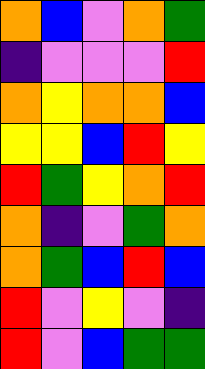[["orange", "blue", "violet", "orange", "green"], ["indigo", "violet", "violet", "violet", "red"], ["orange", "yellow", "orange", "orange", "blue"], ["yellow", "yellow", "blue", "red", "yellow"], ["red", "green", "yellow", "orange", "red"], ["orange", "indigo", "violet", "green", "orange"], ["orange", "green", "blue", "red", "blue"], ["red", "violet", "yellow", "violet", "indigo"], ["red", "violet", "blue", "green", "green"]]